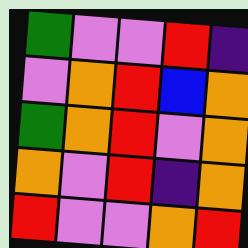[["green", "violet", "violet", "red", "indigo"], ["violet", "orange", "red", "blue", "orange"], ["green", "orange", "red", "violet", "orange"], ["orange", "violet", "red", "indigo", "orange"], ["red", "violet", "violet", "orange", "red"]]